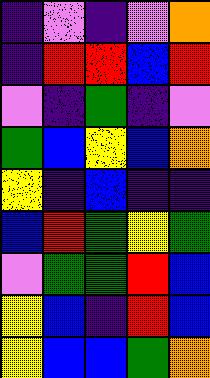[["indigo", "violet", "indigo", "violet", "orange"], ["indigo", "red", "red", "blue", "red"], ["violet", "indigo", "green", "indigo", "violet"], ["green", "blue", "yellow", "blue", "orange"], ["yellow", "indigo", "blue", "indigo", "indigo"], ["blue", "red", "green", "yellow", "green"], ["violet", "green", "green", "red", "blue"], ["yellow", "blue", "indigo", "red", "blue"], ["yellow", "blue", "blue", "green", "orange"]]